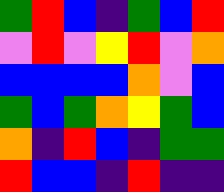[["green", "red", "blue", "indigo", "green", "blue", "red"], ["violet", "red", "violet", "yellow", "red", "violet", "orange"], ["blue", "blue", "blue", "blue", "orange", "violet", "blue"], ["green", "blue", "green", "orange", "yellow", "green", "blue"], ["orange", "indigo", "red", "blue", "indigo", "green", "green"], ["red", "blue", "blue", "indigo", "red", "indigo", "indigo"]]